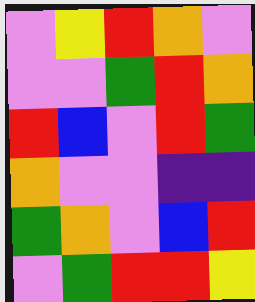[["violet", "yellow", "red", "orange", "violet"], ["violet", "violet", "green", "red", "orange"], ["red", "blue", "violet", "red", "green"], ["orange", "violet", "violet", "indigo", "indigo"], ["green", "orange", "violet", "blue", "red"], ["violet", "green", "red", "red", "yellow"]]